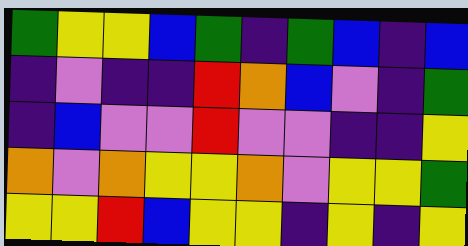[["green", "yellow", "yellow", "blue", "green", "indigo", "green", "blue", "indigo", "blue"], ["indigo", "violet", "indigo", "indigo", "red", "orange", "blue", "violet", "indigo", "green"], ["indigo", "blue", "violet", "violet", "red", "violet", "violet", "indigo", "indigo", "yellow"], ["orange", "violet", "orange", "yellow", "yellow", "orange", "violet", "yellow", "yellow", "green"], ["yellow", "yellow", "red", "blue", "yellow", "yellow", "indigo", "yellow", "indigo", "yellow"]]